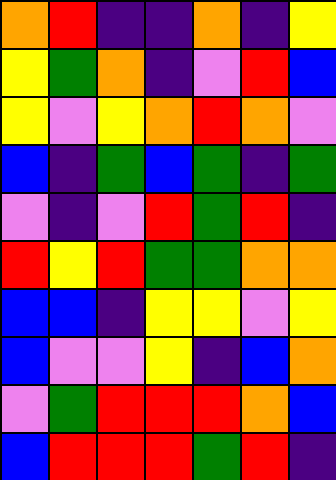[["orange", "red", "indigo", "indigo", "orange", "indigo", "yellow"], ["yellow", "green", "orange", "indigo", "violet", "red", "blue"], ["yellow", "violet", "yellow", "orange", "red", "orange", "violet"], ["blue", "indigo", "green", "blue", "green", "indigo", "green"], ["violet", "indigo", "violet", "red", "green", "red", "indigo"], ["red", "yellow", "red", "green", "green", "orange", "orange"], ["blue", "blue", "indigo", "yellow", "yellow", "violet", "yellow"], ["blue", "violet", "violet", "yellow", "indigo", "blue", "orange"], ["violet", "green", "red", "red", "red", "orange", "blue"], ["blue", "red", "red", "red", "green", "red", "indigo"]]